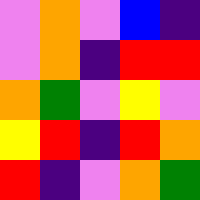[["violet", "orange", "violet", "blue", "indigo"], ["violet", "orange", "indigo", "red", "red"], ["orange", "green", "violet", "yellow", "violet"], ["yellow", "red", "indigo", "red", "orange"], ["red", "indigo", "violet", "orange", "green"]]